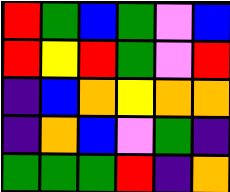[["red", "green", "blue", "green", "violet", "blue"], ["red", "yellow", "red", "green", "violet", "red"], ["indigo", "blue", "orange", "yellow", "orange", "orange"], ["indigo", "orange", "blue", "violet", "green", "indigo"], ["green", "green", "green", "red", "indigo", "orange"]]